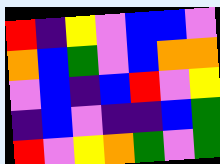[["red", "indigo", "yellow", "violet", "blue", "blue", "violet"], ["orange", "blue", "green", "violet", "blue", "orange", "orange"], ["violet", "blue", "indigo", "blue", "red", "violet", "yellow"], ["indigo", "blue", "violet", "indigo", "indigo", "blue", "green"], ["red", "violet", "yellow", "orange", "green", "violet", "green"]]